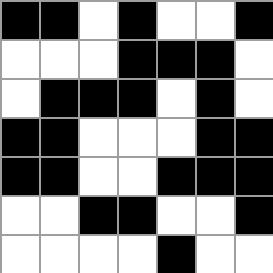[["black", "black", "white", "black", "white", "white", "black"], ["white", "white", "white", "black", "black", "black", "white"], ["white", "black", "black", "black", "white", "black", "white"], ["black", "black", "white", "white", "white", "black", "black"], ["black", "black", "white", "white", "black", "black", "black"], ["white", "white", "black", "black", "white", "white", "black"], ["white", "white", "white", "white", "black", "white", "white"]]